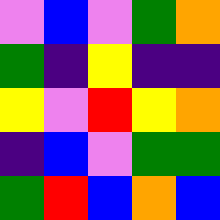[["violet", "blue", "violet", "green", "orange"], ["green", "indigo", "yellow", "indigo", "indigo"], ["yellow", "violet", "red", "yellow", "orange"], ["indigo", "blue", "violet", "green", "green"], ["green", "red", "blue", "orange", "blue"]]